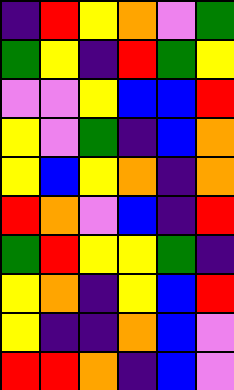[["indigo", "red", "yellow", "orange", "violet", "green"], ["green", "yellow", "indigo", "red", "green", "yellow"], ["violet", "violet", "yellow", "blue", "blue", "red"], ["yellow", "violet", "green", "indigo", "blue", "orange"], ["yellow", "blue", "yellow", "orange", "indigo", "orange"], ["red", "orange", "violet", "blue", "indigo", "red"], ["green", "red", "yellow", "yellow", "green", "indigo"], ["yellow", "orange", "indigo", "yellow", "blue", "red"], ["yellow", "indigo", "indigo", "orange", "blue", "violet"], ["red", "red", "orange", "indigo", "blue", "violet"]]